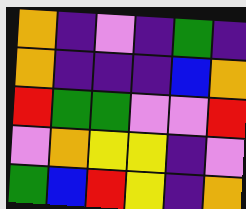[["orange", "indigo", "violet", "indigo", "green", "indigo"], ["orange", "indigo", "indigo", "indigo", "blue", "orange"], ["red", "green", "green", "violet", "violet", "red"], ["violet", "orange", "yellow", "yellow", "indigo", "violet"], ["green", "blue", "red", "yellow", "indigo", "orange"]]